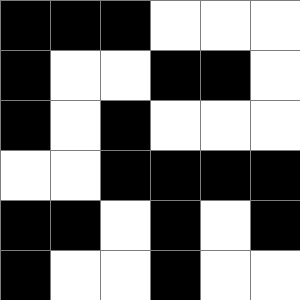[["black", "black", "black", "white", "white", "white"], ["black", "white", "white", "black", "black", "white"], ["black", "white", "black", "white", "white", "white"], ["white", "white", "black", "black", "black", "black"], ["black", "black", "white", "black", "white", "black"], ["black", "white", "white", "black", "white", "white"]]